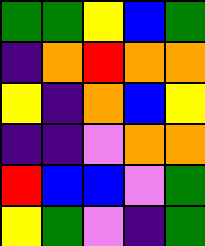[["green", "green", "yellow", "blue", "green"], ["indigo", "orange", "red", "orange", "orange"], ["yellow", "indigo", "orange", "blue", "yellow"], ["indigo", "indigo", "violet", "orange", "orange"], ["red", "blue", "blue", "violet", "green"], ["yellow", "green", "violet", "indigo", "green"]]